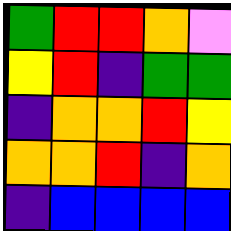[["green", "red", "red", "orange", "violet"], ["yellow", "red", "indigo", "green", "green"], ["indigo", "orange", "orange", "red", "yellow"], ["orange", "orange", "red", "indigo", "orange"], ["indigo", "blue", "blue", "blue", "blue"]]